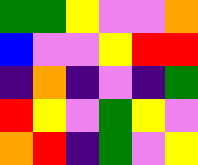[["green", "green", "yellow", "violet", "violet", "orange"], ["blue", "violet", "violet", "yellow", "red", "red"], ["indigo", "orange", "indigo", "violet", "indigo", "green"], ["red", "yellow", "violet", "green", "yellow", "violet"], ["orange", "red", "indigo", "green", "violet", "yellow"]]